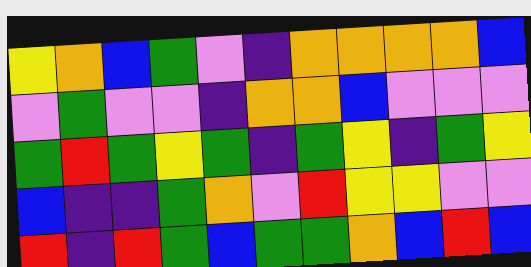[["yellow", "orange", "blue", "green", "violet", "indigo", "orange", "orange", "orange", "orange", "blue"], ["violet", "green", "violet", "violet", "indigo", "orange", "orange", "blue", "violet", "violet", "violet"], ["green", "red", "green", "yellow", "green", "indigo", "green", "yellow", "indigo", "green", "yellow"], ["blue", "indigo", "indigo", "green", "orange", "violet", "red", "yellow", "yellow", "violet", "violet"], ["red", "indigo", "red", "green", "blue", "green", "green", "orange", "blue", "red", "blue"]]